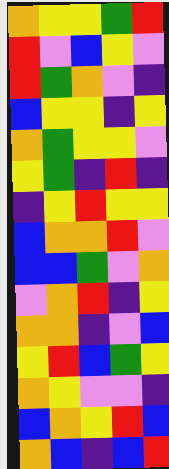[["orange", "yellow", "yellow", "green", "red"], ["red", "violet", "blue", "yellow", "violet"], ["red", "green", "orange", "violet", "indigo"], ["blue", "yellow", "yellow", "indigo", "yellow"], ["orange", "green", "yellow", "yellow", "violet"], ["yellow", "green", "indigo", "red", "indigo"], ["indigo", "yellow", "red", "yellow", "yellow"], ["blue", "orange", "orange", "red", "violet"], ["blue", "blue", "green", "violet", "orange"], ["violet", "orange", "red", "indigo", "yellow"], ["orange", "orange", "indigo", "violet", "blue"], ["yellow", "red", "blue", "green", "yellow"], ["orange", "yellow", "violet", "violet", "indigo"], ["blue", "orange", "yellow", "red", "blue"], ["orange", "blue", "indigo", "blue", "red"]]